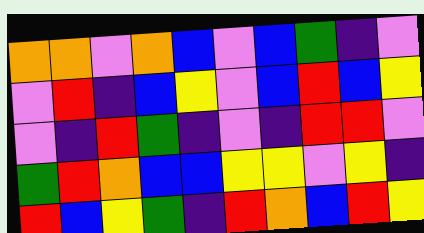[["orange", "orange", "violet", "orange", "blue", "violet", "blue", "green", "indigo", "violet"], ["violet", "red", "indigo", "blue", "yellow", "violet", "blue", "red", "blue", "yellow"], ["violet", "indigo", "red", "green", "indigo", "violet", "indigo", "red", "red", "violet"], ["green", "red", "orange", "blue", "blue", "yellow", "yellow", "violet", "yellow", "indigo"], ["red", "blue", "yellow", "green", "indigo", "red", "orange", "blue", "red", "yellow"]]